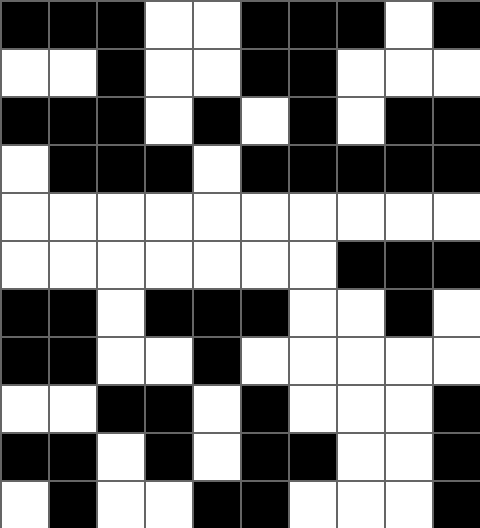[["black", "black", "black", "white", "white", "black", "black", "black", "white", "black"], ["white", "white", "black", "white", "white", "black", "black", "white", "white", "white"], ["black", "black", "black", "white", "black", "white", "black", "white", "black", "black"], ["white", "black", "black", "black", "white", "black", "black", "black", "black", "black"], ["white", "white", "white", "white", "white", "white", "white", "white", "white", "white"], ["white", "white", "white", "white", "white", "white", "white", "black", "black", "black"], ["black", "black", "white", "black", "black", "black", "white", "white", "black", "white"], ["black", "black", "white", "white", "black", "white", "white", "white", "white", "white"], ["white", "white", "black", "black", "white", "black", "white", "white", "white", "black"], ["black", "black", "white", "black", "white", "black", "black", "white", "white", "black"], ["white", "black", "white", "white", "black", "black", "white", "white", "white", "black"]]